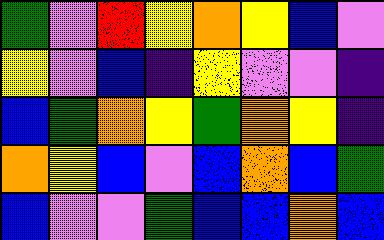[["green", "violet", "red", "yellow", "orange", "yellow", "blue", "violet"], ["yellow", "violet", "blue", "indigo", "yellow", "violet", "violet", "indigo"], ["blue", "green", "orange", "yellow", "green", "orange", "yellow", "indigo"], ["orange", "yellow", "blue", "violet", "blue", "orange", "blue", "green"], ["blue", "violet", "violet", "green", "blue", "blue", "orange", "blue"]]